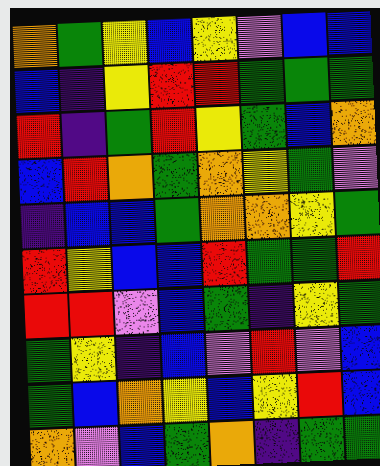[["orange", "green", "yellow", "blue", "yellow", "violet", "blue", "blue"], ["blue", "indigo", "yellow", "red", "red", "green", "green", "green"], ["red", "indigo", "green", "red", "yellow", "green", "blue", "orange"], ["blue", "red", "orange", "green", "orange", "yellow", "green", "violet"], ["indigo", "blue", "blue", "green", "orange", "orange", "yellow", "green"], ["red", "yellow", "blue", "blue", "red", "green", "green", "red"], ["red", "red", "violet", "blue", "green", "indigo", "yellow", "green"], ["green", "yellow", "indigo", "blue", "violet", "red", "violet", "blue"], ["green", "blue", "orange", "yellow", "blue", "yellow", "red", "blue"], ["orange", "violet", "blue", "green", "orange", "indigo", "green", "green"]]